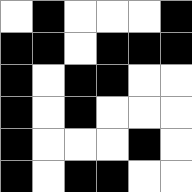[["white", "black", "white", "white", "white", "black"], ["black", "black", "white", "black", "black", "black"], ["black", "white", "black", "black", "white", "white"], ["black", "white", "black", "white", "white", "white"], ["black", "white", "white", "white", "black", "white"], ["black", "white", "black", "black", "white", "white"]]